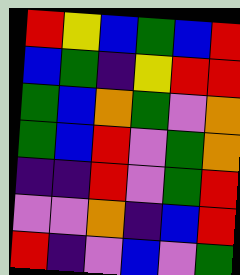[["red", "yellow", "blue", "green", "blue", "red"], ["blue", "green", "indigo", "yellow", "red", "red"], ["green", "blue", "orange", "green", "violet", "orange"], ["green", "blue", "red", "violet", "green", "orange"], ["indigo", "indigo", "red", "violet", "green", "red"], ["violet", "violet", "orange", "indigo", "blue", "red"], ["red", "indigo", "violet", "blue", "violet", "green"]]